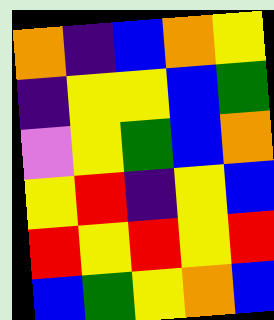[["orange", "indigo", "blue", "orange", "yellow"], ["indigo", "yellow", "yellow", "blue", "green"], ["violet", "yellow", "green", "blue", "orange"], ["yellow", "red", "indigo", "yellow", "blue"], ["red", "yellow", "red", "yellow", "red"], ["blue", "green", "yellow", "orange", "blue"]]